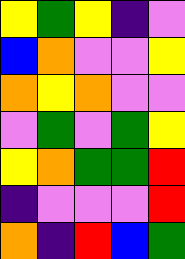[["yellow", "green", "yellow", "indigo", "violet"], ["blue", "orange", "violet", "violet", "yellow"], ["orange", "yellow", "orange", "violet", "violet"], ["violet", "green", "violet", "green", "yellow"], ["yellow", "orange", "green", "green", "red"], ["indigo", "violet", "violet", "violet", "red"], ["orange", "indigo", "red", "blue", "green"]]